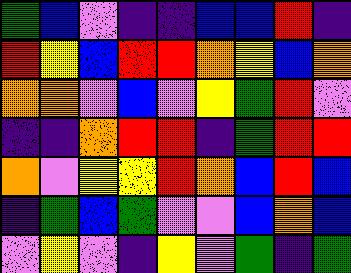[["green", "blue", "violet", "indigo", "indigo", "blue", "blue", "red", "indigo"], ["red", "yellow", "blue", "red", "red", "orange", "yellow", "blue", "orange"], ["orange", "orange", "violet", "blue", "violet", "yellow", "green", "red", "violet"], ["indigo", "indigo", "orange", "red", "red", "indigo", "green", "red", "red"], ["orange", "violet", "yellow", "yellow", "red", "orange", "blue", "red", "blue"], ["indigo", "green", "blue", "green", "violet", "violet", "blue", "orange", "blue"], ["violet", "yellow", "violet", "indigo", "yellow", "violet", "green", "indigo", "green"]]